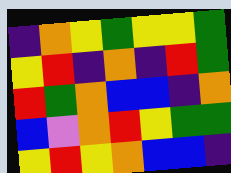[["indigo", "orange", "yellow", "green", "yellow", "yellow", "green"], ["yellow", "red", "indigo", "orange", "indigo", "red", "green"], ["red", "green", "orange", "blue", "blue", "indigo", "orange"], ["blue", "violet", "orange", "red", "yellow", "green", "green"], ["yellow", "red", "yellow", "orange", "blue", "blue", "indigo"]]